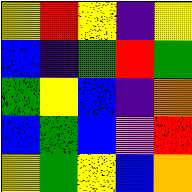[["yellow", "red", "yellow", "indigo", "yellow"], ["blue", "indigo", "green", "red", "green"], ["green", "yellow", "blue", "indigo", "orange"], ["blue", "green", "blue", "violet", "red"], ["yellow", "green", "yellow", "blue", "orange"]]